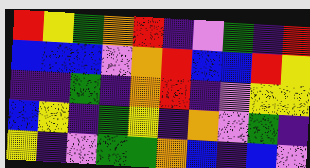[["red", "yellow", "green", "orange", "red", "indigo", "violet", "green", "indigo", "red"], ["blue", "blue", "blue", "violet", "orange", "red", "blue", "blue", "red", "yellow"], ["indigo", "indigo", "green", "indigo", "orange", "red", "indigo", "violet", "yellow", "yellow"], ["blue", "yellow", "indigo", "green", "yellow", "indigo", "orange", "violet", "green", "indigo"], ["yellow", "indigo", "violet", "green", "green", "orange", "blue", "indigo", "blue", "violet"]]